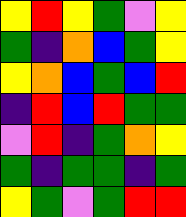[["yellow", "red", "yellow", "green", "violet", "yellow"], ["green", "indigo", "orange", "blue", "green", "yellow"], ["yellow", "orange", "blue", "green", "blue", "red"], ["indigo", "red", "blue", "red", "green", "green"], ["violet", "red", "indigo", "green", "orange", "yellow"], ["green", "indigo", "green", "green", "indigo", "green"], ["yellow", "green", "violet", "green", "red", "red"]]